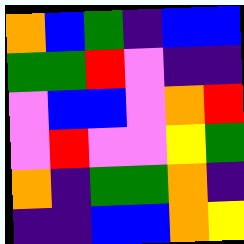[["orange", "blue", "green", "indigo", "blue", "blue"], ["green", "green", "red", "violet", "indigo", "indigo"], ["violet", "blue", "blue", "violet", "orange", "red"], ["violet", "red", "violet", "violet", "yellow", "green"], ["orange", "indigo", "green", "green", "orange", "indigo"], ["indigo", "indigo", "blue", "blue", "orange", "yellow"]]